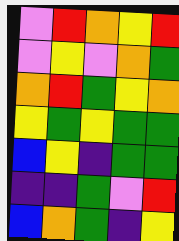[["violet", "red", "orange", "yellow", "red"], ["violet", "yellow", "violet", "orange", "green"], ["orange", "red", "green", "yellow", "orange"], ["yellow", "green", "yellow", "green", "green"], ["blue", "yellow", "indigo", "green", "green"], ["indigo", "indigo", "green", "violet", "red"], ["blue", "orange", "green", "indigo", "yellow"]]